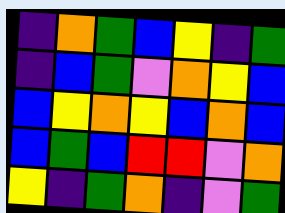[["indigo", "orange", "green", "blue", "yellow", "indigo", "green"], ["indigo", "blue", "green", "violet", "orange", "yellow", "blue"], ["blue", "yellow", "orange", "yellow", "blue", "orange", "blue"], ["blue", "green", "blue", "red", "red", "violet", "orange"], ["yellow", "indigo", "green", "orange", "indigo", "violet", "green"]]